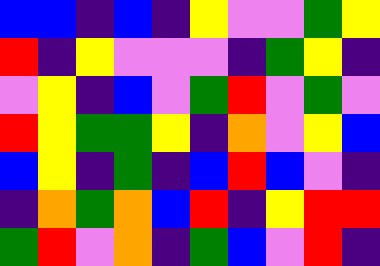[["blue", "blue", "indigo", "blue", "indigo", "yellow", "violet", "violet", "green", "yellow"], ["red", "indigo", "yellow", "violet", "violet", "violet", "indigo", "green", "yellow", "indigo"], ["violet", "yellow", "indigo", "blue", "violet", "green", "red", "violet", "green", "violet"], ["red", "yellow", "green", "green", "yellow", "indigo", "orange", "violet", "yellow", "blue"], ["blue", "yellow", "indigo", "green", "indigo", "blue", "red", "blue", "violet", "indigo"], ["indigo", "orange", "green", "orange", "blue", "red", "indigo", "yellow", "red", "red"], ["green", "red", "violet", "orange", "indigo", "green", "blue", "violet", "red", "indigo"]]